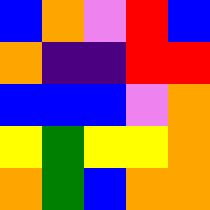[["blue", "orange", "violet", "red", "blue"], ["orange", "indigo", "indigo", "red", "red"], ["blue", "blue", "blue", "violet", "orange"], ["yellow", "green", "yellow", "yellow", "orange"], ["orange", "green", "blue", "orange", "orange"]]